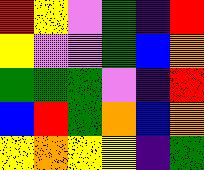[["red", "yellow", "violet", "green", "indigo", "red"], ["yellow", "violet", "violet", "green", "blue", "orange"], ["green", "green", "green", "violet", "indigo", "red"], ["blue", "red", "green", "orange", "blue", "orange"], ["yellow", "orange", "yellow", "yellow", "indigo", "green"]]